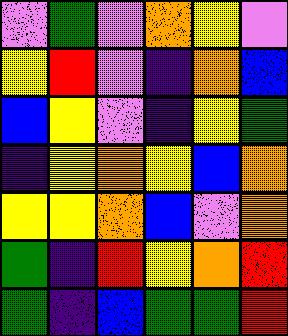[["violet", "green", "violet", "orange", "yellow", "violet"], ["yellow", "red", "violet", "indigo", "orange", "blue"], ["blue", "yellow", "violet", "indigo", "yellow", "green"], ["indigo", "yellow", "orange", "yellow", "blue", "orange"], ["yellow", "yellow", "orange", "blue", "violet", "orange"], ["green", "indigo", "red", "yellow", "orange", "red"], ["green", "indigo", "blue", "green", "green", "red"]]